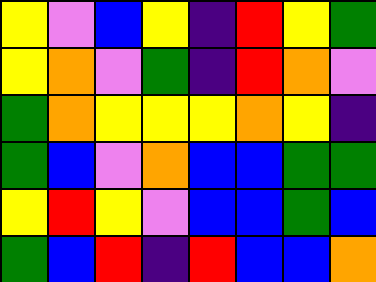[["yellow", "violet", "blue", "yellow", "indigo", "red", "yellow", "green"], ["yellow", "orange", "violet", "green", "indigo", "red", "orange", "violet"], ["green", "orange", "yellow", "yellow", "yellow", "orange", "yellow", "indigo"], ["green", "blue", "violet", "orange", "blue", "blue", "green", "green"], ["yellow", "red", "yellow", "violet", "blue", "blue", "green", "blue"], ["green", "blue", "red", "indigo", "red", "blue", "blue", "orange"]]